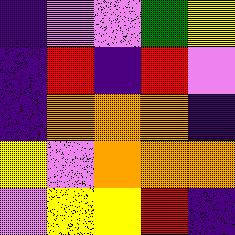[["indigo", "violet", "violet", "green", "yellow"], ["indigo", "red", "indigo", "red", "violet"], ["indigo", "orange", "orange", "orange", "indigo"], ["yellow", "violet", "orange", "orange", "orange"], ["violet", "yellow", "yellow", "red", "indigo"]]